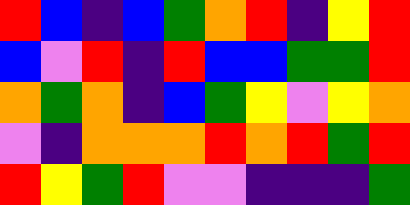[["red", "blue", "indigo", "blue", "green", "orange", "red", "indigo", "yellow", "red"], ["blue", "violet", "red", "indigo", "red", "blue", "blue", "green", "green", "red"], ["orange", "green", "orange", "indigo", "blue", "green", "yellow", "violet", "yellow", "orange"], ["violet", "indigo", "orange", "orange", "orange", "red", "orange", "red", "green", "red"], ["red", "yellow", "green", "red", "violet", "violet", "indigo", "indigo", "indigo", "green"]]